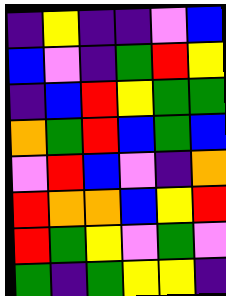[["indigo", "yellow", "indigo", "indigo", "violet", "blue"], ["blue", "violet", "indigo", "green", "red", "yellow"], ["indigo", "blue", "red", "yellow", "green", "green"], ["orange", "green", "red", "blue", "green", "blue"], ["violet", "red", "blue", "violet", "indigo", "orange"], ["red", "orange", "orange", "blue", "yellow", "red"], ["red", "green", "yellow", "violet", "green", "violet"], ["green", "indigo", "green", "yellow", "yellow", "indigo"]]